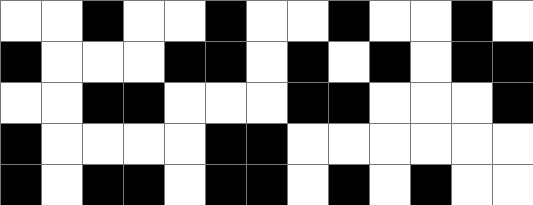[["white", "white", "black", "white", "white", "black", "white", "white", "black", "white", "white", "black", "white"], ["black", "white", "white", "white", "black", "black", "white", "black", "white", "black", "white", "black", "black"], ["white", "white", "black", "black", "white", "white", "white", "black", "black", "white", "white", "white", "black"], ["black", "white", "white", "white", "white", "black", "black", "white", "white", "white", "white", "white", "white"], ["black", "white", "black", "black", "white", "black", "black", "white", "black", "white", "black", "white", "white"]]